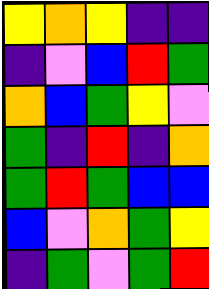[["yellow", "orange", "yellow", "indigo", "indigo"], ["indigo", "violet", "blue", "red", "green"], ["orange", "blue", "green", "yellow", "violet"], ["green", "indigo", "red", "indigo", "orange"], ["green", "red", "green", "blue", "blue"], ["blue", "violet", "orange", "green", "yellow"], ["indigo", "green", "violet", "green", "red"]]